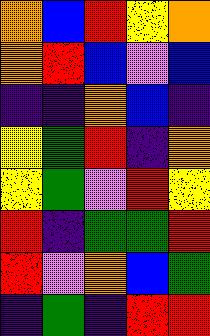[["orange", "blue", "red", "yellow", "orange"], ["orange", "red", "blue", "violet", "blue"], ["indigo", "indigo", "orange", "blue", "indigo"], ["yellow", "green", "red", "indigo", "orange"], ["yellow", "green", "violet", "red", "yellow"], ["red", "indigo", "green", "green", "red"], ["red", "violet", "orange", "blue", "green"], ["indigo", "green", "indigo", "red", "red"]]